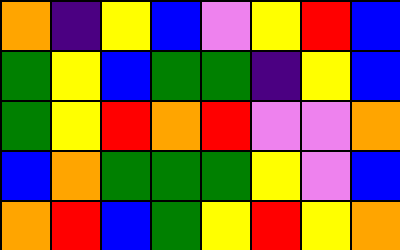[["orange", "indigo", "yellow", "blue", "violet", "yellow", "red", "blue"], ["green", "yellow", "blue", "green", "green", "indigo", "yellow", "blue"], ["green", "yellow", "red", "orange", "red", "violet", "violet", "orange"], ["blue", "orange", "green", "green", "green", "yellow", "violet", "blue"], ["orange", "red", "blue", "green", "yellow", "red", "yellow", "orange"]]